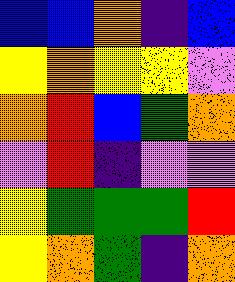[["blue", "blue", "orange", "indigo", "blue"], ["yellow", "orange", "yellow", "yellow", "violet"], ["orange", "red", "blue", "green", "orange"], ["violet", "red", "indigo", "violet", "violet"], ["yellow", "green", "green", "green", "red"], ["yellow", "orange", "green", "indigo", "orange"]]